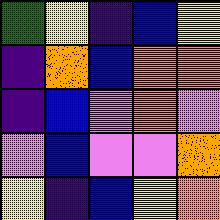[["green", "yellow", "indigo", "blue", "yellow"], ["indigo", "orange", "blue", "orange", "orange"], ["indigo", "blue", "violet", "orange", "violet"], ["violet", "blue", "violet", "violet", "orange"], ["yellow", "indigo", "blue", "yellow", "orange"]]